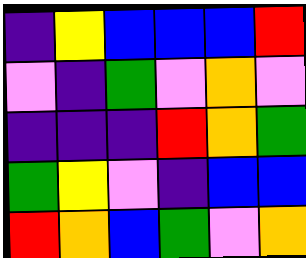[["indigo", "yellow", "blue", "blue", "blue", "red"], ["violet", "indigo", "green", "violet", "orange", "violet"], ["indigo", "indigo", "indigo", "red", "orange", "green"], ["green", "yellow", "violet", "indigo", "blue", "blue"], ["red", "orange", "blue", "green", "violet", "orange"]]